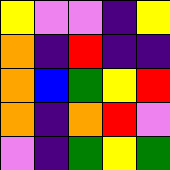[["yellow", "violet", "violet", "indigo", "yellow"], ["orange", "indigo", "red", "indigo", "indigo"], ["orange", "blue", "green", "yellow", "red"], ["orange", "indigo", "orange", "red", "violet"], ["violet", "indigo", "green", "yellow", "green"]]